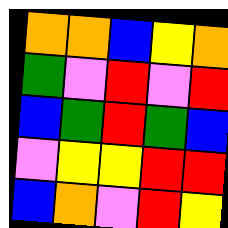[["orange", "orange", "blue", "yellow", "orange"], ["green", "violet", "red", "violet", "red"], ["blue", "green", "red", "green", "blue"], ["violet", "yellow", "yellow", "red", "red"], ["blue", "orange", "violet", "red", "yellow"]]